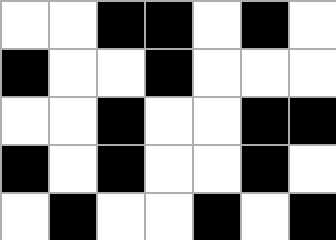[["white", "white", "black", "black", "white", "black", "white"], ["black", "white", "white", "black", "white", "white", "white"], ["white", "white", "black", "white", "white", "black", "black"], ["black", "white", "black", "white", "white", "black", "white"], ["white", "black", "white", "white", "black", "white", "black"]]